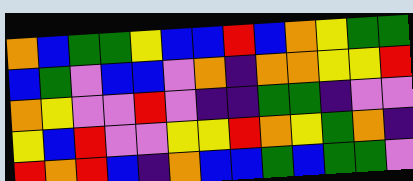[["orange", "blue", "green", "green", "yellow", "blue", "blue", "red", "blue", "orange", "yellow", "green", "green"], ["blue", "green", "violet", "blue", "blue", "violet", "orange", "indigo", "orange", "orange", "yellow", "yellow", "red"], ["orange", "yellow", "violet", "violet", "red", "violet", "indigo", "indigo", "green", "green", "indigo", "violet", "violet"], ["yellow", "blue", "red", "violet", "violet", "yellow", "yellow", "red", "orange", "yellow", "green", "orange", "indigo"], ["red", "orange", "red", "blue", "indigo", "orange", "blue", "blue", "green", "blue", "green", "green", "violet"]]